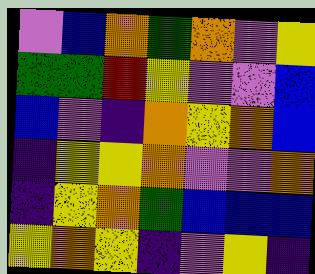[["violet", "blue", "orange", "green", "orange", "violet", "yellow"], ["green", "green", "red", "yellow", "violet", "violet", "blue"], ["blue", "violet", "indigo", "orange", "yellow", "orange", "blue"], ["indigo", "yellow", "yellow", "orange", "violet", "violet", "orange"], ["indigo", "yellow", "orange", "green", "blue", "blue", "blue"], ["yellow", "orange", "yellow", "indigo", "violet", "yellow", "indigo"]]